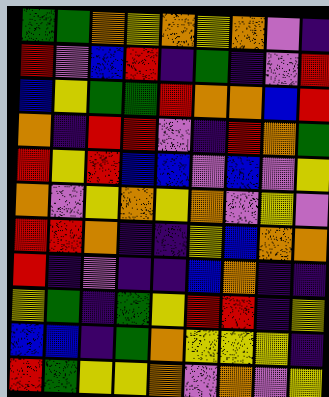[["green", "green", "orange", "yellow", "orange", "yellow", "orange", "violet", "indigo"], ["red", "violet", "blue", "red", "indigo", "green", "indigo", "violet", "red"], ["blue", "yellow", "green", "green", "red", "orange", "orange", "blue", "red"], ["orange", "indigo", "red", "red", "violet", "indigo", "red", "orange", "green"], ["red", "yellow", "red", "blue", "blue", "violet", "blue", "violet", "yellow"], ["orange", "violet", "yellow", "orange", "yellow", "orange", "violet", "yellow", "violet"], ["red", "red", "orange", "indigo", "indigo", "yellow", "blue", "orange", "orange"], ["red", "indigo", "violet", "indigo", "indigo", "blue", "orange", "indigo", "indigo"], ["yellow", "green", "indigo", "green", "yellow", "red", "red", "indigo", "yellow"], ["blue", "blue", "indigo", "green", "orange", "yellow", "yellow", "yellow", "indigo"], ["red", "green", "yellow", "yellow", "orange", "violet", "orange", "violet", "yellow"]]